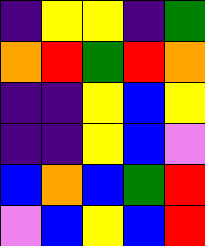[["indigo", "yellow", "yellow", "indigo", "green"], ["orange", "red", "green", "red", "orange"], ["indigo", "indigo", "yellow", "blue", "yellow"], ["indigo", "indigo", "yellow", "blue", "violet"], ["blue", "orange", "blue", "green", "red"], ["violet", "blue", "yellow", "blue", "red"]]